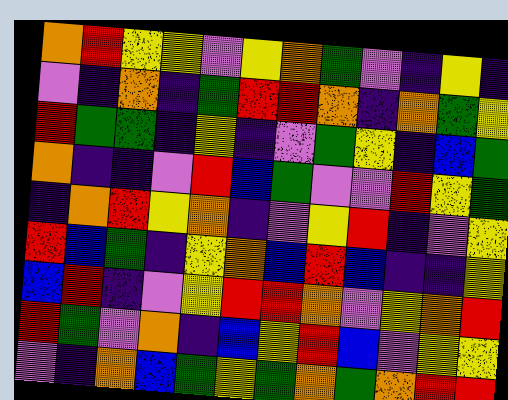[["orange", "red", "yellow", "yellow", "violet", "yellow", "orange", "green", "violet", "indigo", "yellow", "indigo"], ["violet", "indigo", "orange", "indigo", "green", "red", "red", "orange", "indigo", "orange", "green", "yellow"], ["red", "green", "green", "indigo", "yellow", "indigo", "violet", "green", "yellow", "indigo", "blue", "green"], ["orange", "indigo", "indigo", "violet", "red", "blue", "green", "violet", "violet", "red", "yellow", "green"], ["indigo", "orange", "red", "yellow", "orange", "indigo", "violet", "yellow", "red", "indigo", "violet", "yellow"], ["red", "blue", "green", "indigo", "yellow", "orange", "blue", "red", "blue", "indigo", "indigo", "yellow"], ["blue", "red", "indigo", "violet", "yellow", "red", "red", "orange", "violet", "yellow", "orange", "red"], ["red", "green", "violet", "orange", "indigo", "blue", "yellow", "red", "blue", "violet", "yellow", "yellow"], ["violet", "indigo", "orange", "blue", "green", "yellow", "green", "orange", "green", "orange", "red", "red"]]